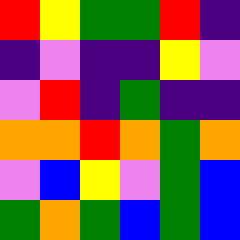[["red", "yellow", "green", "green", "red", "indigo"], ["indigo", "violet", "indigo", "indigo", "yellow", "violet"], ["violet", "red", "indigo", "green", "indigo", "indigo"], ["orange", "orange", "red", "orange", "green", "orange"], ["violet", "blue", "yellow", "violet", "green", "blue"], ["green", "orange", "green", "blue", "green", "blue"]]